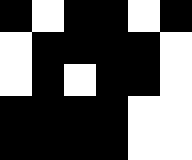[["black", "white", "black", "black", "white", "black"], ["white", "black", "black", "black", "black", "white"], ["white", "black", "white", "black", "black", "white"], ["black", "black", "black", "black", "white", "white"], ["black", "black", "black", "black", "white", "white"]]